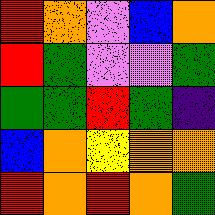[["red", "orange", "violet", "blue", "orange"], ["red", "green", "violet", "violet", "green"], ["green", "green", "red", "green", "indigo"], ["blue", "orange", "yellow", "orange", "orange"], ["red", "orange", "red", "orange", "green"]]